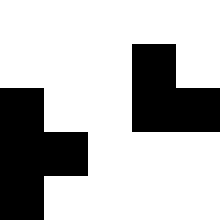[["white", "white", "white", "white", "white"], ["white", "white", "white", "black", "white"], ["black", "white", "white", "black", "black"], ["black", "black", "white", "white", "white"], ["black", "white", "white", "white", "white"]]